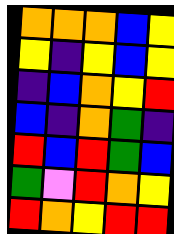[["orange", "orange", "orange", "blue", "yellow"], ["yellow", "indigo", "yellow", "blue", "yellow"], ["indigo", "blue", "orange", "yellow", "red"], ["blue", "indigo", "orange", "green", "indigo"], ["red", "blue", "red", "green", "blue"], ["green", "violet", "red", "orange", "yellow"], ["red", "orange", "yellow", "red", "red"]]